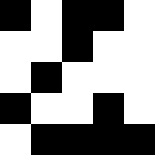[["black", "white", "black", "black", "white"], ["white", "white", "black", "white", "white"], ["white", "black", "white", "white", "white"], ["black", "white", "white", "black", "white"], ["white", "black", "black", "black", "black"]]